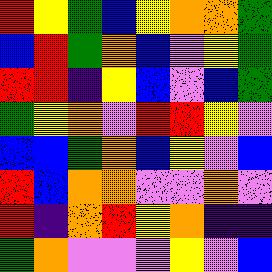[["red", "yellow", "green", "blue", "yellow", "orange", "orange", "green"], ["blue", "red", "green", "orange", "blue", "violet", "yellow", "green"], ["red", "red", "indigo", "yellow", "blue", "violet", "blue", "green"], ["green", "yellow", "orange", "violet", "red", "red", "yellow", "violet"], ["blue", "blue", "green", "orange", "blue", "yellow", "violet", "blue"], ["red", "blue", "orange", "orange", "violet", "violet", "orange", "violet"], ["red", "indigo", "orange", "red", "yellow", "orange", "indigo", "indigo"], ["green", "orange", "violet", "violet", "violet", "yellow", "violet", "blue"]]